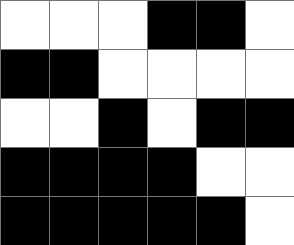[["white", "white", "white", "black", "black", "white"], ["black", "black", "white", "white", "white", "white"], ["white", "white", "black", "white", "black", "black"], ["black", "black", "black", "black", "white", "white"], ["black", "black", "black", "black", "black", "white"]]